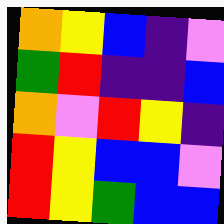[["orange", "yellow", "blue", "indigo", "violet"], ["green", "red", "indigo", "indigo", "blue"], ["orange", "violet", "red", "yellow", "indigo"], ["red", "yellow", "blue", "blue", "violet"], ["red", "yellow", "green", "blue", "blue"]]